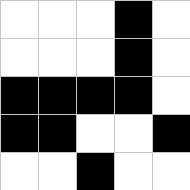[["white", "white", "white", "black", "white"], ["white", "white", "white", "black", "white"], ["black", "black", "black", "black", "white"], ["black", "black", "white", "white", "black"], ["white", "white", "black", "white", "white"]]